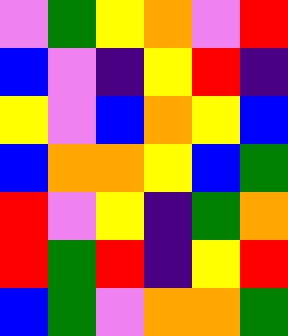[["violet", "green", "yellow", "orange", "violet", "red"], ["blue", "violet", "indigo", "yellow", "red", "indigo"], ["yellow", "violet", "blue", "orange", "yellow", "blue"], ["blue", "orange", "orange", "yellow", "blue", "green"], ["red", "violet", "yellow", "indigo", "green", "orange"], ["red", "green", "red", "indigo", "yellow", "red"], ["blue", "green", "violet", "orange", "orange", "green"]]